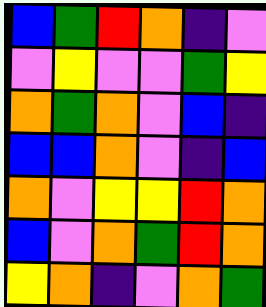[["blue", "green", "red", "orange", "indigo", "violet"], ["violet", "yellow", "violet", "violet", "green", "yellow"], ["orange", "green", "orange", "violet", "blue", "indigo"], ["blue", "blue", "orange", "violet", "indigo", "blue"], ["orange", "violet", "yellow", "yellow", "red", "orange"], ["blue", "violet", "orange", "green", "red", "orange"], ["yellow", "orange", "indigo", "violet", "orange", "green"]]